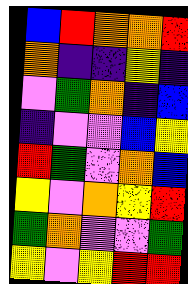[["blue", "red", "orange", "orange", "red"], ["orange", "indigo", "indigo", "yellow", "indigo"], ["violet", "green", "orange", "indigo", "blue"], ["indigo", "violet", "violet", "blue", "yellow"], ["red", "green", "violet", "orange", "blue"], ["yellow", "violet", "orange", "yellow", "red"], ["green", "orange", "violet", "violet", "green"], ["yellow", "violet", "yellow", "red", "red"]]